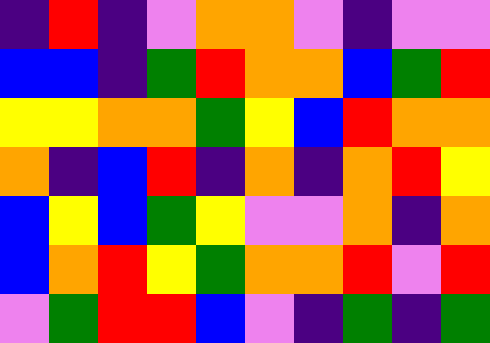[["indigo", "red", "indigo", "violet", "orange", "orange", "violet", "indigo", "violet", "violet"], ["blue", "blue", "indigo", "green", "red", "orange", "orange", "blue", "green", "red"], ["yellow", "yellow", "orange", "orange", "green", "yellow", "blue", "red", "orange", "orange"], ["orange", "indigo", "blue", "red", "indigo", "orange", "indigo", "orange", "red", "yellow"], ["blue", "yellow", "blue", "green", "yellow", "violet", "violet", "orange", "indigo", "orange"], ["blue", "orange", "red", "yellow", "green", "orange", "orange", "red", "violet", "red"], ["violet", "green", "red", "red", "blue", "violet", "indigo", "green", "indigo", "green"]]